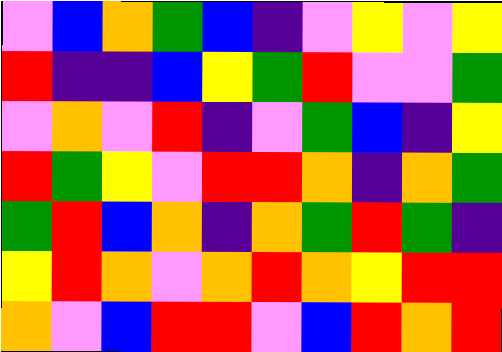[["violet", "blue", "orange", "green", "blue", "indigo", "violet", "yellow", "violet", "yellow"], ["red", "indigo", "indigo", "blue", "yellow", "green", "red", "violet", "violet", "green"], ["violet", "orange", "violet", "red", "indigo", "violet", "green", "blue", "indigo", "yellow"], ["red", "green", "yellow", "violet", "red", "red", "orange", "indigo", "orange", "green"], ["green", "red", "blue", "orange", "indigo", "orange", "green", "red", "green", "indigo"], ["yellow", "red", "orange", "violet", "orange", "red", "orange", "yellow", "red", "red"], ["orange", "violet", "blue", "red", "red", "violet", "blue", "red", "orange", "red"]]